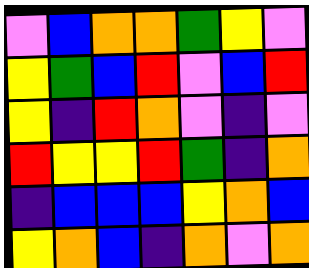[["violet", "blue", "orange", "orange", "green", "yellow", "violet"], ["yellow", "green", "blue", "red", "violet", "blue", "red"], ["yellow", "indigo", "red", "orange", "violet", "indigo", "violet"], ["red", "yellow", "yellow", "red", "green", "indigo", "orange"], ["indigo", "blue", "blue", "blue", "yellow", "orange", "blue"], ["yellow", "orange", "blue", "indigo", "orange", "violet", "orange"]]